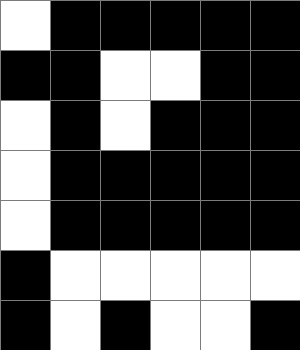[["white", "black", "black", "black", "black", "black"], ["black", "black", "white", "white", "black", "black"], ["white", "black", "white", "black", "black", "black"], ["white", "black", "black", "black", "black", "black"], ["white", "black", "black", "black", "black", "black"], ["black", "white", "white", "white", "white", "white"], ["black", "white", "black", "white", "white", "black"]]